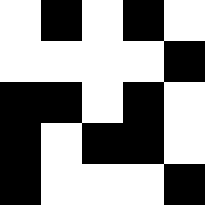[["white", "black", "white", "black", "white"], ["white", "white", "white", "white", "black"], ["black", "black", "white", "black", "white"], ["black", "white", "black", "black", "white"], ["black", "white", "white", "white", "black"]]